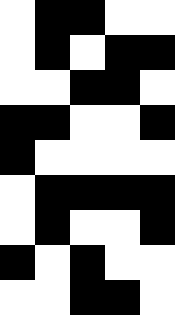[["white", "black", "black", "white", "white"], ["white", "black", "white", "black", "black"], ["white", "white", "black", "black", "white"], ["black", "black", "white", "white", "black"], ["black", "white", "white", "white", "white"], ["white", "black", "black", "black", "black"], ["white", "black", "white", "white", "black"], ["black", "white", "black", "white", "white"], ["white", "white", "black", "black", "white"]]